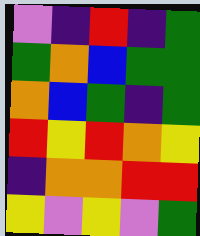[["violet", "indigo", "red", "indigo", "green"], ["green", "orange", "blue", "green", "green"], ["orange", "blue", "green", "indigo", "green"], ["red", "yellow", "red", "orange", "yellow"], ["indigo", "orange", "orange", "red", "red"], ["yellow", "violet", "yellow", "violet", "green"]]